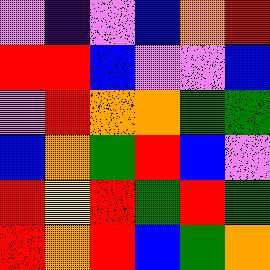[["violet", "indigo", "violet", "blue", "orange", "red"], ["red", "red", "blue", "violet", "violet", "blue"], ["violet", "red", "orange", "orange", "green", "green"], ["blue", "orange", "green", "red", "blue", "violet"], ["red", "yellow", "red", "green", "red", "green"], ["red", "orange", "red", "blue", "green", "orange"]]